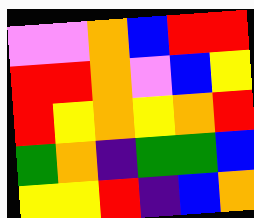[["violet", "violet", "orange", "blue", "red", "red"], ["red", "red", "orange", "violet", "blue", "yellow"], ["red", "yellow", "orange", "yellow", "orange", "red"], ["green", "orange", "indigo", "green", "green", "blue"], ["yellow", "yellow", "red", "indigo", "blue", "orange"]]